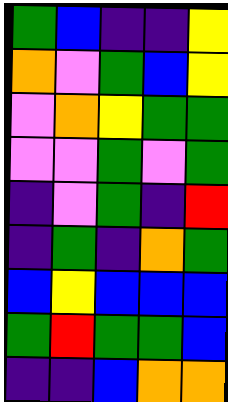[["green", "blue", "indigo", "indigo", "yellow"], ["orange", "violet", "green", "blue", "yellow"], ["violet", "orange", "yellow", "green", "green"], ["violet", "violet", "green", "violet", "green"], ["indigo", "violet", "green", "indigo", "red"], ["indigo", "green", "indigo", "orange", "green"], ["blue", "yellow", "blue", "blue", "blue"], ["green", "red", "green", "green", "blue"], ["indigo", "indigo", "blue", "orange", "orange"]]